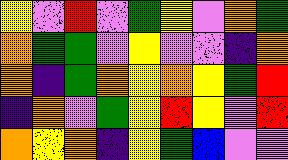[["yellow", "violet", "red", "violet", "green", "yellow", "violet", "orange", "green"], ["orange", "green", "green", "violet", "yellow", "violet", "violet", "indigo", "orange"], ["orange", "indigo", "green", "orange", "yellow", "orange", "yellow", "green", "red"], ["indigo", "orange", "violet", "green", "yellow", "red", "yellow", "violet", "red"], ["orange", "yellow", "orange", "indigo", "yellow", "green", "blue", "violet", "violet"]]